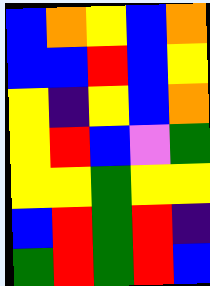[["blue", "orange", "yellow", "blue", "orange"], ["blue", "blue", "red", "blue", "yellow"], ["yellow", "indigo", "yellow", "blue", "orange"], ["yellow", "red", "blue", "violet", "green"], ["yellow", "yellow", "green", "yellow", "yellow"], ["blue", "red", "green", "red", "indigo"], ["green", "red", "green", "red", "blue"]]